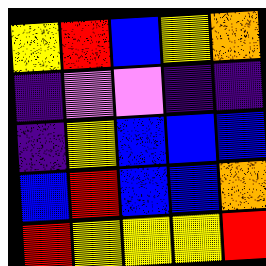[["yellow", "red", "blue", "yellow", "orange"], ["indigo", "violet", "violet", "indigo", "indigo"], ["indigo", "yellow", "blue", "blue", "blue"], ["blue", "red", "blue", "blue", "orange"], ["red", "yellow", "yellow", "yellow", "red"]]